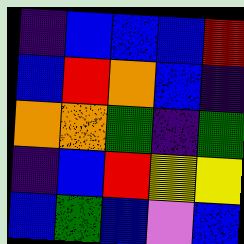[["indigo", "blue", "blue", "blue", "red"], ["blue", "red", "orange", "blue", "indigo"], ["orange", "orange", "green", "indigo", "green"], ["indigo", "blue", "red", "yellow", "yellow"], ["blue", "green", "blue", "violet", "blue"]]